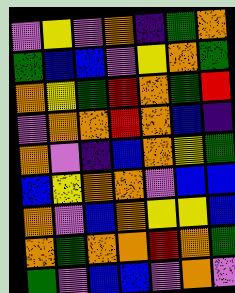[["violet", "yellow", "violet", "orange", "indigo", "green", "orange"], ["green", "blue", "blue", "violet", "yellow", "orange", "green"], ["orange", "yellow", "green", "red", "orange", "green", "red"], ["violet", "orange", "orange", "red", "orange", "blue", "indigo"], ["orange", "violet", "indigo", "blue", "orange", "yellow", "green"], ["blue", "yellow", "orange", "orange", "violet", "blue", "blue"], ["orange", "violet", "blue", "orange", "yellow", "yellow", "blue"], ["orange", "green", "orange", "orange", "red", "orange", "green"], ["green", "violet", "blue", "blue", "violet", "orange", "violet"]]